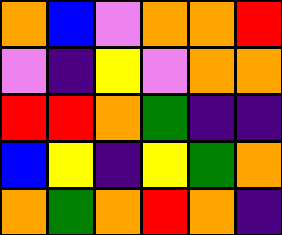[["orange", "blue", "violet", "orange", "orange", "red"], ["violet", "indigo", "yellow", "violet", "orange", "orange"], ["red", "red", "orange", "green", "indigo", "indigo"], ["blue", "yellow", "indigo", "yellow", "green", "orange"], ["orange", "green", "orange", "red", "orange", "indigo"]]